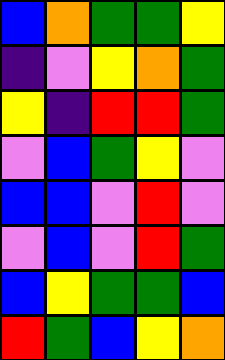[["blue", "orange", "green", "green", "yellow"], ["indigo", "violet", "yellow", "orange", "green"], ["yellow", "indigo", "red", "red", "green"], ["violet", "blue", "green", "yellow", "violet"], ["blue", "blue", "violet", "red", "violet"], ["violet", "blue", "violet", "red", "green"], ["blue", "yellow", "green", "green", "blue"], ["red", "green", "blue", "yellow", "orange"]]